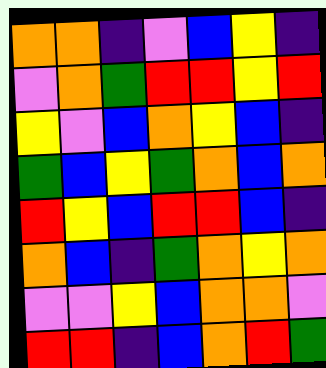[["orange", "orange", "indigo", "violet", "blue", "yellow", "indigo"], ["violet", "orange", "green", "red", "red", "yellow", "red"], ["yellow", "violet", "blue", "orange", "yellow", "blue", "indigo"], ["green", "blue", "yellow", "green", "orange", "blue", "orange"], ["red", "yellow", "blue", "red", "red", "blue", "indigo"], ["orange", "blue", "indigo", "green", "orange", "yellow", "orange"], ["violet", "violet", "yellow", "blue", "orange", "orange", "violet"], ["red", "red", "indigo", "blue", "orange", "red", "green"]]